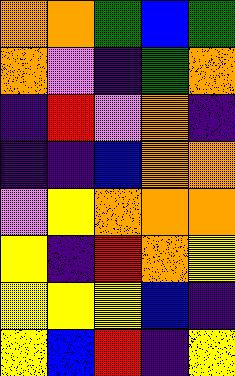[["orange", "orange", "green", "blue", "green"], ["orange", "violet", "indigo", "green", "orange"], ["indigo", "red", "violet", "orange", "indigo"], ["indigo", "indigo", "blue", "orange", "orange"], ["violet", "yellow", "orange", "orange", "orange"], ["yellow", "indigo", "red", "orange", "yellow"], ["yellow", "yellow", "yellow", "blue", "indigo"], ["yellow", "blue", "red", "indigo", "yellow"]]